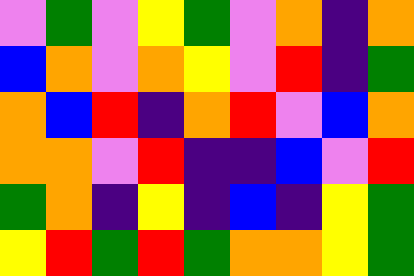[["violet", "green", "violet", "yellow", "green", "violet", "orange", "indigo", "orange"], ["blue", "orange", "violet", "orange", "yellow", "violet", "red", "indigo", "green"], ["orange", "blue", "red", "indigo", "orange", "red", "violet", "blue", "orange"], ["orange", "orange", "violet", "red", "indigo", "indigo", "blue", "violet", "red"], ["green", "orange", "indigo", "yellow", "indigo", "blue", "indigo", "yellow", "green"], ["yellow", "red", "green", "red", "green", "orange", "orange", "yellow", "green"]]